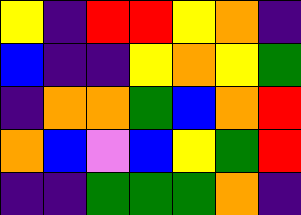[["yellow", "indigo", "red", "red", "yellow", "orange", "indigo"], ["blue", "indigo", "indigo", "yellow", "orange", "yellow", "green"], ["indigo", "orange", "orange", "green", "blue", "orange", "red"], ["orange", "blue", "violet", "blue", "yellow", "green", "red"], ["indigo", "indigo", "green", "green", "green", "orange", "indigo"]]